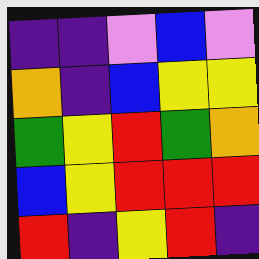[["indigo", "indigo", "violet", "blue", "violet"], ["orange", "indigo", "blue", "yellow", "yellow"], ["green", "yellow", "red", "green", "orange"], ["blue", "yellow", "red", "red", "red"], ["red", "indigo", "yellow", "red", "indigo"]]